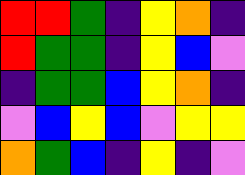[["red", "red", "green", "indigo", "yellow", "orange", "indigo"], ["red", "green", "green", "indigo", "yellow", "blue", "violet"], ["indigo", "green", "green", "blue", "yellow", "orange", "indigo"], ["violet", "blue", "yellow", "blue", "violet", "yellow", "yellow"], ["orange", "green", "blue", "indigo", "yellow", "indigo", "violet"]]